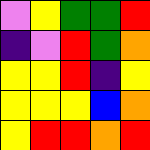[["violet", "yellow", "green", "green", "red"], ["indigo", "violet", "red", "green", "orange"], ["yellow", "yellow", "red", "indigo", "yellow"], ["yellow", "yellow", "yellow", "blue", "orange"], ["yellow", "red", "red", "orange", "red"]]